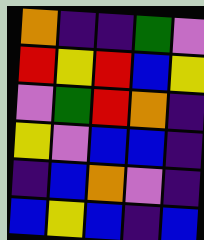[["orange", "indigo", "indigo", "green", "violet"], ["red", "yellow", "red", "blue", "yellow"], ["violet", "green", "red", "orange", "indigo"], ["yellow", "violet", "blue", "blue", "indigo"], ["indigo", "blue", "orange", "violet", "indigo"], ["blue", "yellow", "blue", "indigo", "blue"]]